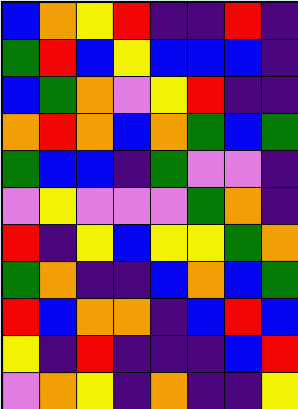[["blue", "orange", "yellow", "red", "indigo", "indigo", "red", "indigo"], ["green", "red", "blue", "yellow", "blue", "blue", "blue", "indigo"], ["blue", "green", "orange", "violet", "yellow", "red", "indigo", "indigo"], ["orange", "red", "orange", "blue", "orange", "green", "blue", "green"], ["green", "blue", "blue", "indigo", "green", "violet", "violet", "indigo"], ["violet", "yellow", "violet", "violet", "violet", "green", "orange", "indigo"], ["red", "indigo", "yellow", "blue", "yellow", "yellow", "green", "orange"], ["green", "orange", "indigo", "indigo", "blue", "orange", "blue", "green"], ["red", "blue", "orange", "orange", "indigo", "blue", "red", "blue"], ["yellow", "indigo", "red", "indigo", "indigo", "indigo", "blue", "red"], ["violet", "orange", "yellow", "indigo", "orange", "indigo", "indigo", "yellow"]]